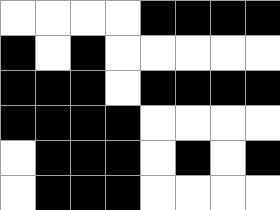[["white", "white", "white", "white", "black", "black", "black", "black"], ["black", "white", "black", "white", "white", "white", "white", "white"], ["black", "black", "black", "white", "black", "black", "black", "black"], ["black", "black", "black", "black", "white", "white", "white", "white"], ["white", "black", "black", "black", "white", "black", "white", "black"], ["white", "black", "black", "black", "white", "white", "white", "white"]]